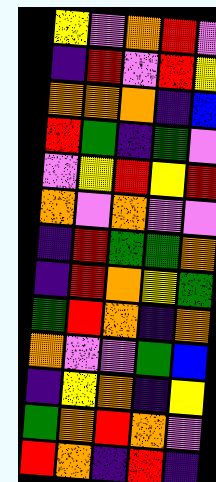[["yellow", "violet", "orange", "red", "violet"], ["indigo", "red", "violet", "red", "yellow"], ["orange", "orange", "orange", "indigo", "blue"], ["red", "green", "indigo", "green", "violet"], ["violet", "yellow", "red", "yellow", "red"], ["orange", "violet", "orange", "violet", "violet"], ["indigo", "red", "green", "green", "orange"], ["indigo", "red", "orange", "yellow", "green"], ["green", "red", "orange", "indigo", "orange"], ["orange", "violet", "violet", "green", "blue"], ["indigo", "yellow", "orange", "indigo", "yellow"], ["green", "orange", "red", "orange", "violet"], ["red", "orange", "indigo", "red", "indigo"]]